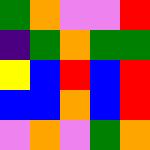[["green", "orange", "violet", "violet", "red"], ["indigo", "green", "orange", "green", "green"], ["yellow", "blue", "red", "blue", "red"], ["blue", "blue", "orange", "blue", "red"], ["violet", "orange", "violet", "green", "orange"]]